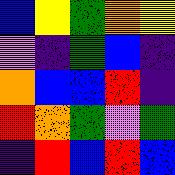[["blue", "yellow", "green", "orange", "yellow"], ["violet", "indigo", "green", "blue", "indigo"], ["orange", "blue", "blue", "red", "indigo"], ["red", "orange", "green", "violet", "green"], ["indigo", "red", "blue", "red", "blue"]]